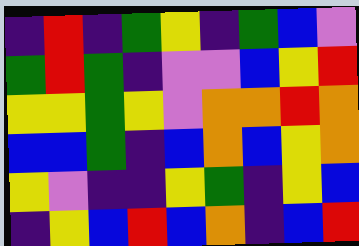[["indigo", "red", "indigo", "green", "yellow", "indigo", "green", "blue", "violet"], ["green", "red", "green", "indigo", "violet", "violet", "blue", "yellow", "red"], ["yellow", "yellow", "green", "yellow", "violet", "orange", "orange", "red", "orange"], ["blue", "blue", "green", "indigo", "blue", "orange", "blue", "yellow", "orange"], ["yellow", "violet", "indigo", "indigo", "yellow", "green", "indigo", "yellow", "blue"], ["indigo", "yellow", "blue", "red", "blue", "orange", "indigo", "blue", "red"]]